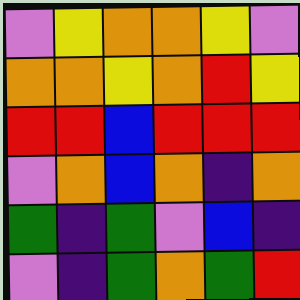[["violet", "yellow", "orange", "orange", "yellow", "violet"], ["orange", "orange", "yellow", "orange", "red", "yellow"], ["red", "red", "blue", "red", "red", "red"], ["violet", "orange", "blue", "orange", "indigo", "orange"], ["green", "indigo", "green", "violet", "blue", "indigo"], ["violet", "indigo", "green", "orange", "green", "red"]]